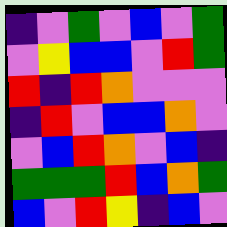[["indigo", "violet", "green", "violet", "blue", "violet", "green"], ["violet", "yellow", "blue", "blue", "violet", "red", "green"], ["red", "indigo", "red", "orange", "violet", "violet", "violet"], ["indigo", "red", "violet", "blue", "blue", "orange", "violet"], ["violet", "blue", "red", "orange", "violet", "blue", "indigo"], ["green", "green", "green", "red", "blue", "orange", "green"], ["blue", "violet", "red", "yellow", "indigo", "blue", "violet"]]